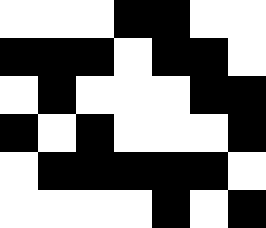[["white", "white", "white", "black", "black", "white", "white"], ["black", "black", "black", "white", "black", "black", "white"], ["white", "black", "white", "white", "white", "black", "black"], ["black", "white", "black", "white", "white", "white", "black"], ["white", "black", "black", "black", "black", "black", "white"], ["white", "white", "white", "white", "black", "white", "black"]]